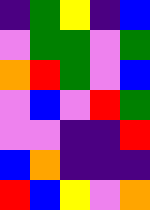[["indigo", "green", "yellow", "indigo", "blue"], ["violet", "green", "green", "violet", "green"], ["orange", "red", "green", "violet", "blue"], ["violet", "blue", "violet", "red", "green"], ["violet", "violet", "indigo", "indigo", "red"], ["blue", "orange", "indigo", "indigo", "indigo"], ["red", "blue", "yellow", "violet", "orange"]]